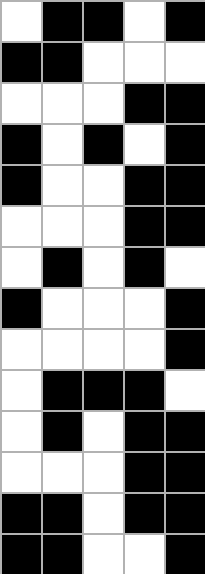[["white", "black", "black", "white", "black"], ["black", "black", "white", "white", "white"], ["white", "white", "white", "black", "black"], ["black", "white", "black", "white", "black"], ["black", "white", "white", "black", "black"], ["white", "white", "white", "black", "black"], ["white", "black", "white", "black", "white"], ["black", "white", "white", "white", "black"], ["white", "white", "white", "white", "black"], ["white", "black", "black", "black", "white"], ["white", "black", "white", "black", "black"], ["white", "white", "white", "black", "black"], ["black", "black", "white", "black", "black"], ["black", "black", "white", "white", "black"]]